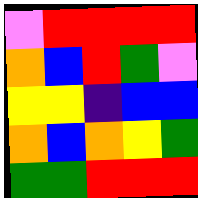[["violet", "red", "red", "red", "red"], ["orange", "blue", "red", "green", "violet"], ["yellow", "yellow", "indigo", "blue", "blue"], ["orange", "blue", "orange", "yellow", "green"], ["green", "green", "red", "red", "red"]]